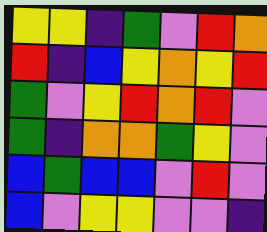[["yellow", "yellow", "indigo", "green", "violet", "red", "orange"], ["red", "indigo", "blue", "yellow", "orange", "yellow", "red"], ["green", "violet", "yellow", "red", "orange", "red", "violet"], ["green", "indigo", "orange", "orange", "green", "yellow", "violet"], ["blue", "green", "blue", "blue", "violet", "red", "violet"], ["blue", "violet", "yellow", "yellow", "violet", "violet", "indigo"]]